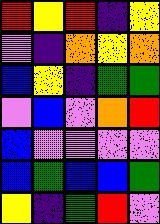[["red", "yellow", "red", "indigo", "yellow"], ["violet", "indigo", "orange", "yellow", "orange"], ["blue", "yellow", "indigo", "green", "green"], ["violet", "blue", "violet", "orange", "red"], ["blue", "violet", "violet", "violet", "violet"], ["blue", "green", "blue", "blue", "green"], ["yellow", "indigo", "green", "red", "violet"]]